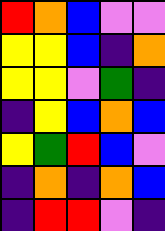[["red", "orange", "blue", "violet", "violet"], ["yellow", "yellow", "blue", "indigo", "orange"], ["yellow", "yellow", "violet", "green", "indigo"], ["indigo", "yellow", "blue", "orange", "blue"], ["yellow", "green", "red", "blue", "violet"], ["indigo", "orange", "indigo", "orange", "blue"], ["indigo", "red", "red", "violet", "indigo"]]